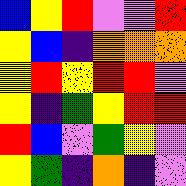[["blue", "yellow", "red", "violet", "violet", "red"], ["yellow", "blue", "indigo", "orange", "orange", "orange"], ["yellow", "red", "yellow", "red", "red", "violet"], ["yellow", "indigo", "green", "yellow", "red", "red"], ["red", "blue", "violet", "green", "yellow", "violet"], ["yellow", "green", "indigo", "orange", "indigo", "violet"]]